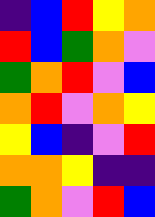[["indigo", "blue", "red", "yellow", "orange"], ["red", "blue", "green", "orange", "violet"], ["green", "orange", "red", "violet", "blue"], ["orange", "red", "violet", "orange", "yellow"], ["yellow", "blue", "indigo", "violet", "red"], ["orange", "orange", "yellow", "indigo", "indigo"], ["green", "orange", "violet", "red", "blue"]]